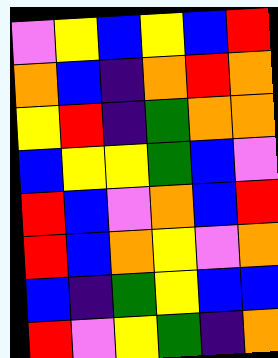[["violet", "yellow", "blue", "yellow", "blue", "red"], ["orange", "blue", "indigo", "orange", "red", "orange"], ["yellow", "red", "indigo", "green", "orange", "orange"], ["blue", "yellow", "yellow", "green", "blue", "violet"], ["red", "blue", "violet", "orange", "blue", "red"], ["red", "blue", "orange", "yellow", "violet", "orange"], ["blue", "indigo", "green", "yellow", "blue", "blue"], ["red", "violet", "yellow", "green", "indigo", "orange"]]